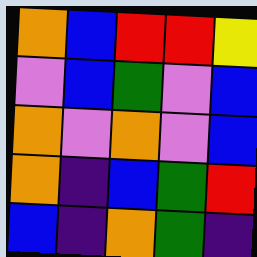[["orange", "blue", "red", "red", "yellow"], ["violet", "blue", "green", "violet", "blue"], ["orange", "violet", "orange", "violet", "blue"], ["orange", "indigo", "blue", "green", "red"], ["blue", "indigo", "orange", "green", "indigo"]]